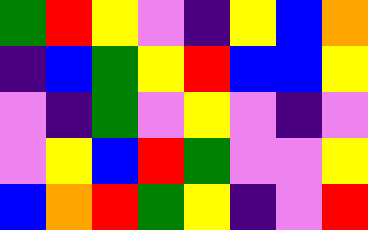[["green", "red", "yellow", "violet", "indigo", "yellow", "blue", "orange"], ["indigo", "blue", "green", "yellow", "red", "blue", "blue", "yellow"], ["violet", "indigo", "green", "violet", "yellow", "violet", "indigo", "violet"], ["violet", "yellow", "blue", "red", "green", "violet", "violet", "yellow"], ["blue", "orange", "red", "green", "yellow", "indigo", "violet", "red"]]